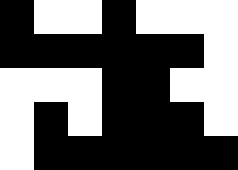[["black", "white", "white", "black", "white", "white", "white"], ["black", "black", "black", "black", "black", "black", "white"], ["white", "white", "white", "black", "black", "white", "white"], ["white", "black", "white", "black", "black", "black", "white"], ["white", "black", "black", "black", "black", "black", "black"]]